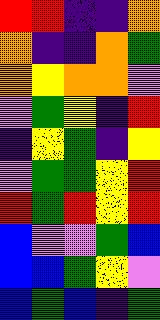[["red", "red", "indigo", "indigo", "orange"], ["orange", "indigo", "indigo", "orange", "green"], ["orange", "yellow", "orange", "orange", "violet"], ["violet", "green", "yellow", "indigo", "red"], ["indigo", "yellow", "green", "indigo", "yellow"], ["violet", "green", "green", "yellow", "red"], ["red", "green", "red", "yellow", "red"], ["blue", "violet", "violet", "green", "blue"], ["blue", "blue", "green", "yellow", "violet"], ["blue", "green", "blue", "indigo", "green"]]